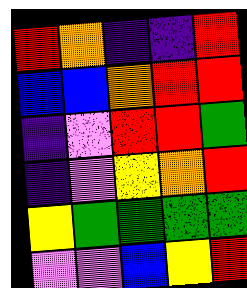[["red", "orange", "indigo", "indigo", "red"], ["blue", "blue", "orange", "red", "red"], ["indigo", "violet", "red", "red", "green"], ["indigo", "violet", "yellow", "orange", "red"], ["yellow", "green", "green", "green", "green"], ["violet", "violet", "blue", "yellow", "red"]]